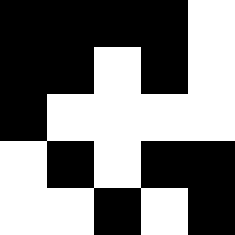[["black", "black", "black", "black", "white"], ["black", "black", "white", "black", "white"], ["black", "white", "white", "white", "white"], ["white", "black", "white", "black", "black"], ["white", "white", "black", "white", "black"]]